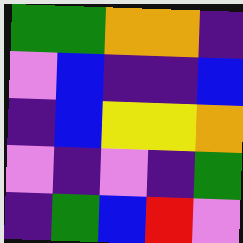[["green", "green", "orange", "orange", "indigo"], ["violet", "blue", "indigo", "indigo", "blue"], ["indigo", "blue", "yellow", "yellow", "orange"], ["violet", "indigo", "violet", "indigo", "green"], ["indigo", "green", "blue", "red", "violet"]]